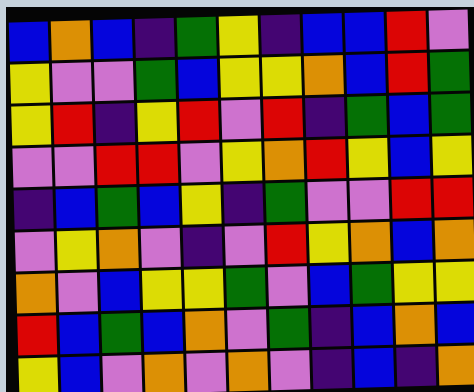[["blue", "orange", "blue", "indigo", "green", "yellow", "indigo", "blue", "blue", "red", "violet"], ["yellow", "violet", "violet", "green", "blue", "yellow", "yellow", "orange", "blue", "red", "green"], ["yellow", "red", "indigo", "yellow", "red", "violet", "red", "indigo", "green", "blue", "green"], ["violet", "violet", "red", "red", "violet", "yellow", "orange", "red", "yellow", "blue", "yellow"], ["indigo", "blue", "green", "blue", "yellow", "indigo", "green", "violet", "violet", "red", "red"], ["violet", "yellow", "orange", "violet", "indigo", "violet", "red", "yellow", "orange", "blue", "orange"], ["orange", "violet", "blue", "yellow", "yellow", "green", "violet", "blue", "green", "yellow", "yellow"], ["red", "blue", "green", "blue", "orange", "violet", "green", "indigo", "blue", "orange", "blue"], ["yellow", "blue", "violet", "orange", "violet", "orange", "violet", "indigo", "blue", "indigo", "orange"]]